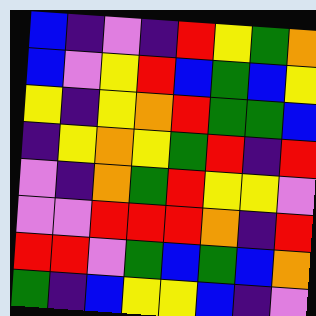[["blue", "indigo", "violet", "indigo", "red", "yellow", "green", "orange"], ["blue", "violet", "yellow", "red", "blue", "green", "blue", "yellow"], ["yellow", "indigo", "yellow", "orange", "red", "green", "green", "blue"], ["indigo", "yellow", "orange", "yellow", "green", "red", "indigo", "red"], ["violet", "indigo", "orange", "green", "red", "yellow", "yellow", "violet"], ["violet", "violet", "red", "red", "red", "orange", "indigo", "red"], ["red", "red", "violet", "green", "blue", "green", "blue", "orange"], ["green", "indigo", "blue", "yellow", "yellow", "blue", "indigo", "violet"]]